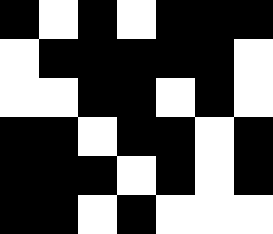[["black", "white", "black", "white", "black", "black", "black"], ["white", "black", "black", "black", "black", "black", "white"], ["white", "white", "black", "black", "white", "black", "white"], ["black", "black", "white", "black", "black", "white", "black"], ["black", "black", "black", "white", "black", "white", "black"], ["black", "black", "white", "black", "white", "white", "white"]]